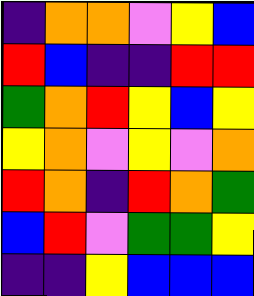[["indigo", "orange", "orange", "violet", "yellow", "blue"], ["red", "blue", "indigo", "indigo", "red", "red"], ["green", "orange", "red", "yellow", "blue", "yellow"], ["yellow", "orange", "violet", "yellow", "violet", "orange"], ["red", "orange", "indigo", "red", "orange", "green"], ["blue", "red", "violet", "green", "green", "yellow"], ["indigo", "indigo", "yellow", "blue", "blue", "blue"]]